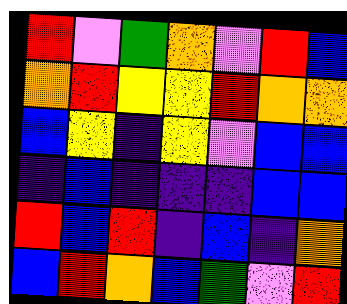[["red", "violet", "green", "orange", "violet", "red", "blue"], ["orange", "red", "yellow", "yellow", "red", "orange", "orange"], ["blue", "yellow", "indigo", "yellow", "violet", "blue", "blue"], ["indigo", "blue", "indigo", "indigo", "indigo", "blue", "blue"], ["red", "blue", "red", "indigo", "blue", "indigo", "orange"], ["blue", "red", "orange", "blue", "green", "violet", "red"]]